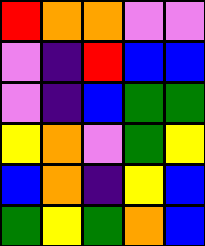[["red", "orange", "orange", "violet", "violet"], ["violet", "indigo", "red", "blue", "blue"], ["violet", "indigo", "blue", "green", "green"], ["yellow", "orange", "violet", "green", "yellow"], ["blue", "orange", "indigo", "yellow", "blue"], ["green", "yellow", "green", "orange", "blue"]]